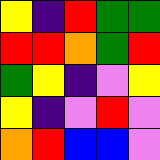[["yellow", "indigo", "red", "green", "green"], ["red", "red", "orange", "green", "red"], ["green", "yellow", "indigo", "violet", "yellow"], ["yellow", "indigo", "violet", "red", "violet"], ["orange", "red", "blue", "blue", "violet"]]